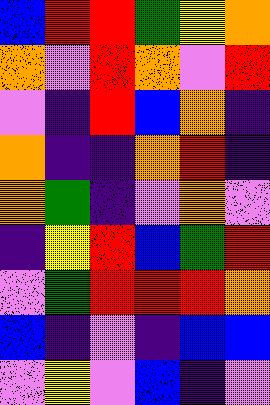[["blue", "red", "red", "green", "yellow", "orange"], ["orange", "violet", "red", "orange", "violet", "red"], ["violet", "indigo", "red", "blue", "orange", "indigo"], ["orange", "indigo", "indigo", "orange", "red", "indigo"], ["orange", "green", "indigo", "violet", "orange", "violet"], ["indigo", "yellow", "red", "blue", "green", "red"], ["violet", "green", "red", "red", "red", "orange"], ["blue", "indigo", "violet", "indigo", "blue", "blue"], ["violet", "yellow", "violet", "blue", "indigo", "violet"]]